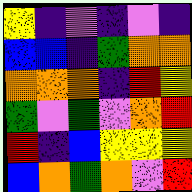[["yellow", "indigo", "violet", "indigo", "violet", "indigo"], ["blue", "blue", "indigo", "green", "orange", "orange"], ["orange", "orange", "orange", "indigo", "red", "yellow"], ["green", "violet", "green", "violet", "orange", "red"], ["red", "indigo", "blue", "yellow", "yellow", "yellow"], ["blue", "orange", "green", "orange", "violet", "red"]]